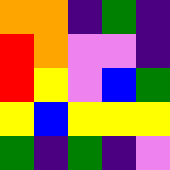[["orange", "orange", "indigo", "green", "indigo"], ["red", "orange", "violet", "violet", "indigo"], ["red", "yellow", "violet", "blue", "green"], ["yellow", "blue", "yellow", "yellow", "yellow"], ["green", "indigo", "green", "indigo", "violet"]]